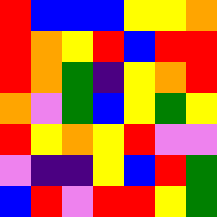[["red", "blue", "blue", "blue", "yellow", "yellow", "orange"], ["red", "orange", "yellow", "red", "blue", "red", "red"], ["red", "orange", "green", "indigo", "yellow", "orange", "red"], ["orange", "violet", "green", "blue", "yellow", "green", "yellow"], ["red", "yellow", "orange", "yellow", "red", "violet", "violet"], ["violet", "indigo", "indigo", "yellow", "blue", "red", "green"], ["blue", "red", "violet", "red", "red", "yellow", "green"]]